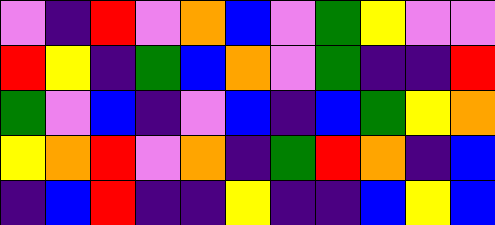[["violet", "indigo", "red", "violet", "orange", "blue", "violet", "green", "yellow", "violet", "violet"], ["red", "yellow", "indigo", "green", "blue", "orange", "violet", "green", "indigo", "indigo", "red"], ["green", "violet", "blue", "indigo", "violet", "blue", "indigo", "blue", "green", "yellow", "orange"], ["yellow", "orange", "red", "violet", "orange", "indigo", "green", "red", "orange", "indigo", "blue"], ["indigo", "blue", "red", "indigo", "indigo", "yellow", "indigo", "indigo", "blue", "yellow", "blue"]]